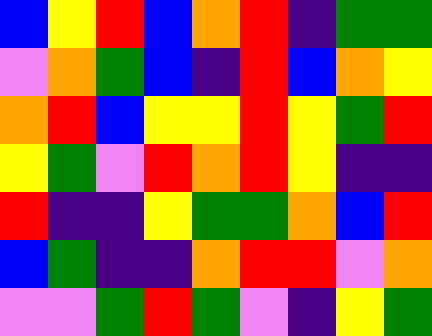[["blue", "yellow", "red", "blue", "orange", "red", "indigo", "green", "green"], ["violet", "orange", "green", "blue", "indigo", "red", "blue", "orange", "yellow"], ["orange", "red", "blue", "yellow", "yellow", "red", "yellow", "green", "red"], ["yellow", "green", "violet", "red", "orange", "red", "yellow", "indigo", "indigo"], ["red", "indigo", "indigo", "yellow", "green", "green", "orange", "blue", "red"], ["blue", "green", "indigo", "indigo", "orange", "red", "red", "violet", "orange"], ["violet", "violet", "green", "red", "green", "violet", "indigo", "yellow", "green"]]